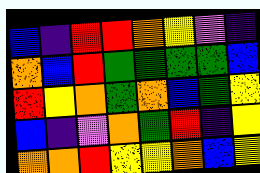[["blue", "indigo", "red", "red", "orange", "yellow", "violet", "indigo"], ["orange", "blue", "red", "green", "green", "green", "green", "blue"], ["red", "yellow", "orange", "green", "orange", "blue", "green", "yellow"], ["blue", "indigo", "violet", "orange", "green", "red", "indigo", "yellow"], ["orange", "orange", "red", "yellow", "yellow", "orange", "blue", "yellow"]]